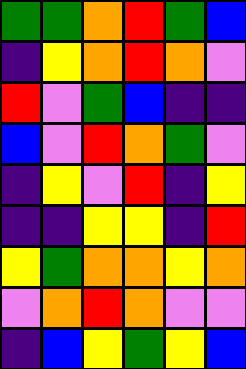[["green", "green", "orange", "red", "green", "blue"], ["indigo", "yellow", "orange", "red", "orange", "violet"], ["red", "violet", "green", "blue", "indigo", "indigo"], ["blue", "violet", "red", "orange", "green", "violet"], ["indigo", "yellow", "violet", "red", "indigo", "yellow"], ["indigo", "indigo", "yellow", "yellow", "indigo", "red"], ["yellow", "green", "orange", "orange", "yellow", "orange"], ["violet", "orange", "red", "orange", "violet", "violet"], ["indigo", "blue", "yellow", "green", "yellow", "blue"]]